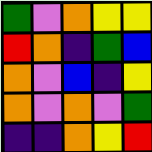[["green", "violet", "orange", "yellow", "yellow"], ["red", "orange", "indigo", "green", "blue"], ["orange", "violet", "blue", "indigo", "yellow"], ["orange", "violet", "orange", "violet", "green"], ["indigo", "indigo", "orange", "yellow", "red"]]